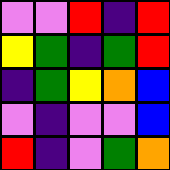[["violet", "violet", "red", "indigo", "red"], ["yellow", "green", "indigo", "green", "red"], ["indigo", "green", "yellow", "orange", "blue"], ["violet", "indigo", "violet", "violet", "blue"], ["red", "indigo", "violet", "green", "orange"]]